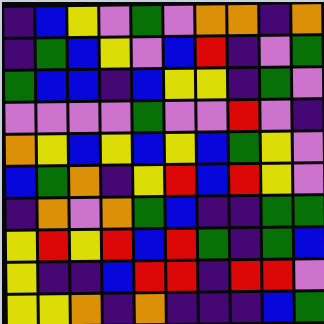[["indigo", "blue", "yellow", "violet", "green", "violet", "orange", "orange", "indigo", "orange"], ["indigo", "green", "blue", "yellow", "violet", "blue", "red", "indigo", "violet", "green"], ["green", "blue", "blue", "indigo", "blue", "yellow", "yellow", "indigo", "green", "violet"], ["violet", "violet", "violet", "violet", "green", "violet", "violet", "red", "violet", "indigo"], ["orange", "yellow", "blue", "yellow", "blue", "yellow", "blue", "green", "yellow", "violet"], ["blue", "green", "orange", "indigo", "yellow", "red", "blue", "red", "yellow", "violet"], ["indigo", "orange", "violet", "orange", "green", "blue", "indigo", "indigo", "green", "green"], ["yellow", "red", "yellow", "red", "blue", "red", "green", "indigo", "green", "blue"], ["yellow", "indigo", "indigo", "blue", "red", "red", "indigo", "red", "red", "violet"], ["yellow", "yellow", "orange", "indigo", "orange", "indigo", "indigo", "indigo", "blue", "green"]]